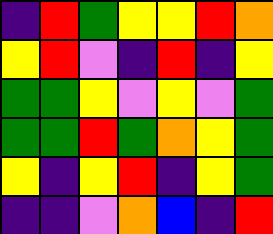[["indigo", "red", "green", "yellow", "yellow", "red", "orange"], ["yellow", "red", "violet", "indigo", "red", "indigo", "yellow"], ["green", "green", "yellow", "violet", "yellow", "violet", "green"], ["green", "green", "red", "green", "orange", "yellow", "green"], ["yellow", "indigo", "yellow", "red", "indigo", "yellow", "green"], ["indigo", "indigo", "violet", "orange", "blue", "indigo", "red"]]